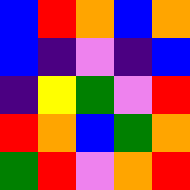[["blue", "red", "orange", "blue", "orange"], ["blue", "indigo", "violet", "indigo", "blue"], ["indigo", "yellow", "green", "violet", "red"], ["red", "orange", "blue", "green", "orange"], ["green", "red", "violet", "orange", "red"]]